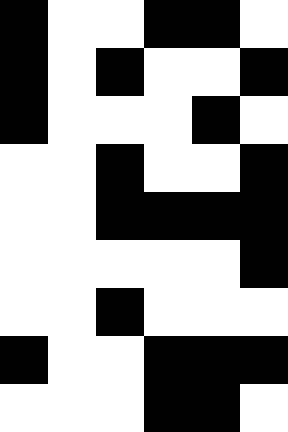[["black", "white", "white", "black", "black", "white"], ["black", "white", "black", "white", "white", "black"], ["black", "white", "white", "white", "black", "white"], ["white", "white", "black", "white", "white", "black"], ["white", "white", "black", "black", "black", "black"], ["white", "white", "white", "white", "white", "black"], ["white", "white", "black", "white", "white", "white"], ["black", "white", "white", "black", "black", "black"], ["white", "white", "white", "black", "black", "white"]]